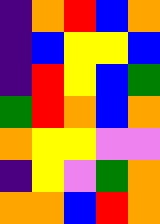[["indigo", "orange", "red", "blue", "orange"], ["indigo", "blue", "yellow", "yellow", "blue"], ["indigo", "red", "yellow", "blue", "green"], ["green", "red", "orange", "blue", "orange"], ["orange", "yellow", "yellow", "violet", "violet"], ["indigo", "yellow", "violet", "green", "orange"], ["orange", "orange", "blue", "red", "orange"]]